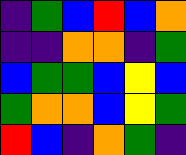[["indigo", "green", "blue", "red", "blue", "orange"], ["indigo", "indigo", "orange", "orange", "indigo", "green"], ["blue", "green", "green", "blue", "yellow", "blue"], ["green", "orange", "orange", "blue", "yellow", "green"], ["red", "blue", "indigo", "orange", "green", "indigo"]]